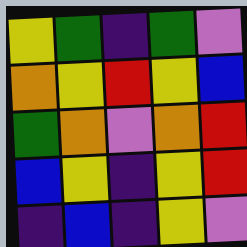[["yellow", "green", "indigo", "green", "violet"], ["orange", "yellow", "red", "yellow", "blue"], ["green", "orange", "violet", "orange", "red"], ["blue", "yellow", "indigo", "yellow", "red"], ["indigo", "blue", "indigo", "yellow", "violet"]]